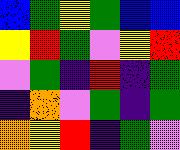[["blue", "green", "yellow", "green", "blue", "blue"], ["yellow", "red", "green", "violet", "yellow", "red"], ["violet", "green", "indigo", "red", "indigo", "green"], ["indigo", "orange", "violet", "green", "indigo", "green"], ["orange", "yellow", "red", "indigo", "green", "violet"]]